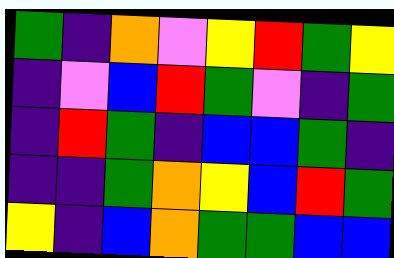[["green", "indigo", "orange", "violet", "yellow", "red", "green", "yellow"], ["indigo", "violet", "blue", "red", "green", "violet", "indigo", "green"], ["indigo", "red", "green", "indigo", "blue", "blue", "green", "indigo"], ["indigo", "indigo", "green", "orange", "yellow", "blue", "red", "green"], ["yellow", "indigo", "blue", "orange", "green", "green", "blue", "blue"]]